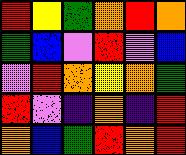[["red", "yellow", "green", "orange", "red", "orange"], ["green", "blue", "violet", "red", "violet", "blue"], ["violet", "red", "orange", "yellow", "orange", "green"], ["red", "violet", "indigo", "orange", "indigo", "red"], ["orange", "blue", "green", "red", "orange", "red"]]